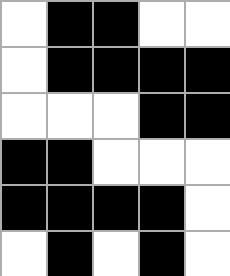[["white", "black", "black", "white", "white"], ["white", "black", "black", "black", "black"], ["white", "white", "white", "black", "black"], ["black", "black", "white", "white", "white"], ["black", "black", "black", "black", "white"], ["white", "black", "white", "black", "white"]]